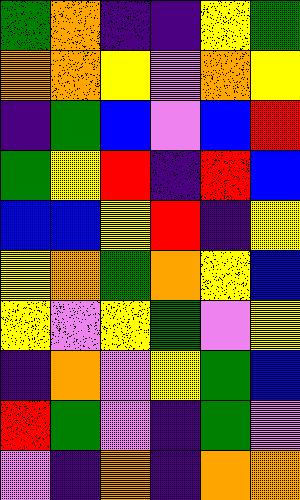[["green", "orange", "indigo", "indigo", "yellow", "green"], ["orange", "orange", "yellow", "violet", "orange", "yellow"], ["indigo", "green", "blue", "violet", "blue", "red"], ["green", "yellow", "red", "indigo", "red", "blue"], ["blue", "blue", "yellow", "red", "indigo", "yellow"], ["yellow", "orange", "green", "orange", "yellow", "blue"], ["yellow", "violet", "yellow", "green", "violet", "yellow"], ["indigo", "orange", "violet", "yellow", "green", "blue"], ["red", "green", "violet", "indigo", "green", "violet"], ["violet", "indigo", "orange", "indigo", "orange", "orange"]]